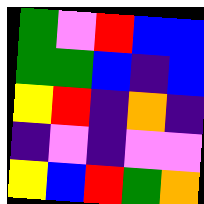[["green", "violet", "red", "blue", "blue"], ["green", "green", "blue", "indigo", "blue"], ["yellow", "red", "indigo", "orange", "indigo"], ["indigo", "violet", "indigo", "violet", "violet"], ["yellow", "blue", "red", "green", "orange"]]